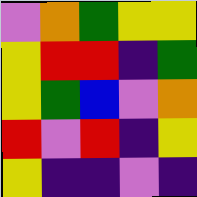[["violet", "orange", "green", "yellow", "yellow"], ["yellow", "red", "red", "indigo", "green"], ["yellow", "green", "blue", "violet", "orange"], ["red", "violet", "red", "indigo", "yellow"], ["yellow", "indigo", "indigo", "violet", "indigo"]]